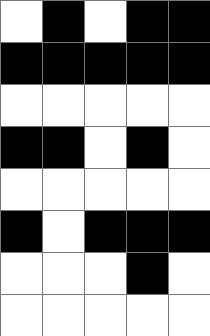[["white", "black", "white", "black", "black"], ["black", "black", "black", "black", "black"], ["white", "white", "white", "white", "white"], ["black", "black", "white", "black", "white"], ["white", "white", "white", "white", "white"], ["black", "white", "black", "black", "black"], ["white", "white", "white", "black", "white"], ["white", "white", "white", "white", "white"]]